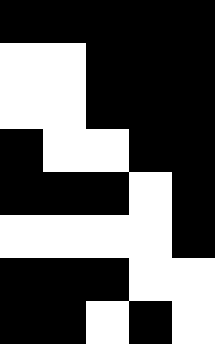[["black", "black", "black", "black", "black"], ["white", "white", "black", "black", "black"], ["white", "white", "black", "black", "black"], ["black", "white", "white", "black", "black"], ["black", "black", "black", "white", "black"], ["white", "white", "white", "white", "black"], ["black", "black", "black", "white", "white"], ["black", "black", "white", "black", "white"]]